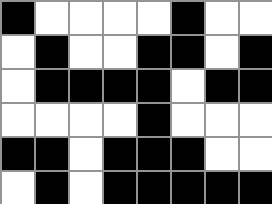[["black", "white", "white", "white", "white", "black", "white", "white"], ["white", "black", "white", "white", "black", "black", "white", "black"], ["white", "black", "black", "black", "black", "white", "black", "black"], ["white", "white", "white", "white", "black", "white", "white", "white"], ["black", "black", "white", "black", "black", "black", "white", "white"], ["white", "black", "white", "black", "black", "black", "black", "black"]]